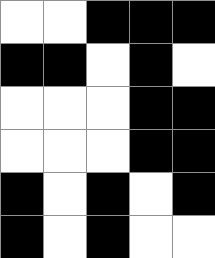[["white", "white", "black", "black", "black"], ["black", "black", "white", "black", "white"], ["white", "white", "white", "black", "black"], ["white", "white", "white", "black", "black"], ["black", "white", "black", "white", "black"], ["black", "white", "black", "white", "white"]]